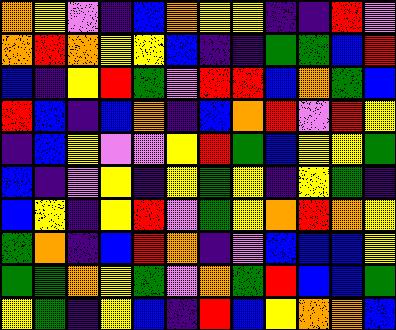[["orange", "yellow", "violet", "indigo", "blue", "orange", "yellow", "yellow", "indigo", "indigo", "red", "violet"], ["orange", "red", "orange", "yellow", "yellow", "blue", "indigo", "indigo", "green", "green", "blue", "red"], ["blue", "indigo", "yellow", "red", "green", "violet", "red", "red", "blue", "orange", "green", "blue"], ["red", "blue", "indigo", "blue", "orange", "indigo", "blue", "orange", "red", "violet", "red", "yellow"], ["indigo", "blue", "yellow", "violet", "violet", "yellow", "red", "green", "blue", "yellow", "yellow", "green"], ["blue", "indigo", "violet", "yellow", "indigo", "yellow", "green", "yellow", "indigo", "yellow", "green", "indigo"], ["blue", "yellow", "indigo", "yellow", "red", "violet", "green", "yellow", "orange", "red", "orange", "yellow"], ["green", "orange", "indigo", "blue", "red", "orange", "indigo", "violet", "blue", "blue", "blue", "yellow"], ["green", "green", "orange", "yellow", "green", "violet", "orange", "green", "red", "blue", "blue", "green"], ["yellow", "green", "indigo", "yellow", "blue", "indigo", "red", "blue", "yellow", "orange", "orange", "blue"]]